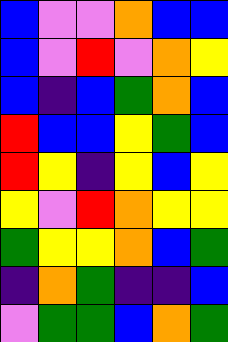[["blue", "violet", "violet", "orange", "blue", "blue"], ["blue", "violet", "red", "violet", "orange", "yellow"], ["blue", "indigo", "blue", "green", "orange", "blue"], ["red", "blue", "blue", "yellow", "green", "blue"], ["red", "yellow", "indigo", "yellow", "blue", "yellow"], ["yellow", "violet", "red", "orange", "yellow", "yellow"], ["green", "yellow", "yellow", "orange", "blue", "green"], ["indigo", "orange", "green", "indigo", "indigo", "blue"], ["violet", "green", "green", "blue", "orange", "green"]]